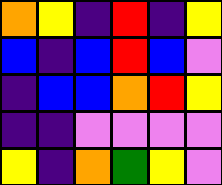[["orange", "yellow", "indigo", "red", "indigo", "yellow"], ["blue", "indigo", "blue", "red", "blue", "violet"], ["indigo", "blue", "blue", "orange", "red", "yellow"], ["indigo", "indigo", "violet", "violet", "violet", "violet"], ["yellow", "indigo", "orange", "green", "yellow", "violet"]]